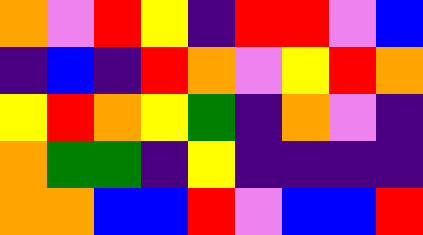[["orange", "violet", "red", "yellow", "indigo", "red", "red", "violet", "blue"], ["indigo", "blue", "indigo", "red", "orange", "violet", "yellow", "red", "orange"], ["yellow", "red", "orange", "yellow", "green", "indigo", "orange", "violet", "indigo"], ["orange", "green", "green", "indigo", "yellow", "indigo", "indigo", "indigo", "indigo"], ["orange", "orange", "blue", "blue", "red", "violet", "blue", "blue", "red"]]